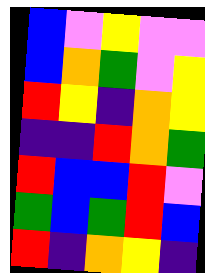[["blue", "violet", "yellow", "violet", "violet"], ["blue", "orange", "green", "violet", "yellow"], ["red", "yellow", "indigo", "orange", "yellow"], ["indigo", "indigo", "red", "orange", "green"], ["red", "blue", "blue", "red", "violet"], ["green", "blue", "green", "red", "blue"], ["red", "indigo", "orange", "yellow", "indigo"]]